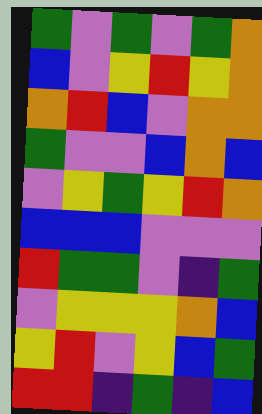[["green", "violet", "green", "violet", "green", "orange"], ["blue", "violet", "yellow", "red", "yellow", "orange"], ["orange", "red", "blue", "violet", "orange", "orange"], ["green", "violet", "violet", "blue", "orange", "blue"], ["violet", "yellow", "green", "yellow", "red", "orange"], ["blue", "blue", "blue", "violet", "violet", "violet"], ["red", "green", "green", "violet", "indigo", "green"], ["violet", "yellow", "yellow", "yellow", "orange", "blue"], ["yellow", "red", "violet", "yellow", "blue", "green"], ["red", "red", "indigo", "green", "indigo", "blue"]]